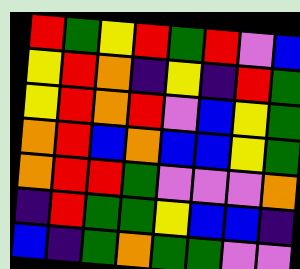[["red", "green", "yellow", "red", "green", "red", "violet", "blue"], ["yellow", "red", "orange", "indigo", "yellow", "indigo", "red", "green"], ["yellow", "red", "orange", "red", "violet", "blue", "yellow", "green"], ["orange", "red", "blue", "orange", "blue", "blue", "yellow", "green"], ["orange", "red", "red", "green", "violet", "violet", "violet", "orange"], ["indigo", "red", "green", "green", "yellow", "blue", "blue", "indigo"], ["blue", "indigo", "green", "orange", "green", "green", "violet", "violet"]]